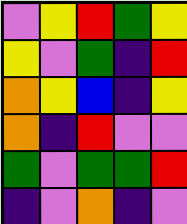[["violet", "yellow", "red", "green", "yellow"], ["yellow", "violet", "green", "indigo", "red"], ["orange", "yellow", "blue", "indigo", "yellow"], ["orange", "indigo", "red", "violet", "violet"], ["green", "violet", "green", "green", "red"], ["indigo", "violet", "orange", "indigo", "violet"]]